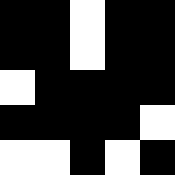[["black", "black", "white", "black", "black"], ["black", "black", "white", "black", "black"], ["white", "black", "black", "black", "black"], ["black", "black", "black", "black", "white"], ["white", "white", "black", "white", "black"]]